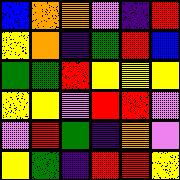[["blue", "orange", "orange", "violet", "indigo", "red"], ["yellow", "orange", "indigo", "green", "red", "blue"], ["green", "green", "red", "yellow", "yellow", "yellow"], ["yellow", "yellow", "violet", "red", "red", "violet"], ["violet", "red", "green", "indigo", "orange", "violet"], ["yellow", "green", "indigo", "red", "red", "yellow"]]